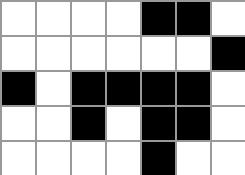[["white", "white", "white", "white", "black", "black", "white"], ["white", "white", "white", "white", "white", "white", "black"], ["black", "white", "black", "black", "black", "black", "white"], ["white", "white", "black", "white", "black", "black", "white"], ["white", "white", "white", "white", "black", "white", "white"]]